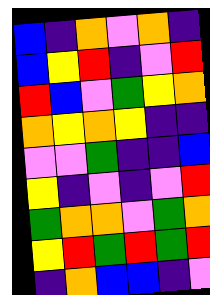[["blue", "indigo", "orange", "violet", "orange", "indigo"], ["blue", "yellow", "red", "indigo", "violet", "red"], ["red", "blue", "violet", "green", "yellow", "orange"], ["orange", "yellow", "orange", "yellow", "indigo", "indigo"], ["violet", "violet", "green", "indigo", "indigo", "blue"], ["yellow", "indigo", "violet", "indigo", "violet", "red"], ["green", "orange", "orange", "violet", "green", "orange"], ["yellow", "red", "green", "red", "green", "red"], ["indigo", "orange", "blue", "blue", "indigo", "violet"]]